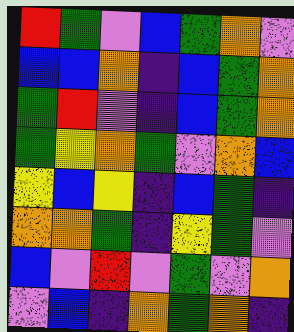[["red", "green", "violet", "blue", "green", "orange", "violet"], ["blue", "blue", "orange", "indigo", "blue", "green", "orange"], ["green", "red", "violet", "indigo", "blue", "green", "orange"], ["green", "yellow", "orange", "green", "violet", "orange", "blue"], ["yellow", "blue", "yellow", "indigo", "blue", "green", "indigo"], ["orange", "orange", "green", "indigo", "yellow", "green", "violet"], ["blue", "violet", "red", "violet", "green", "violet", "orange"], ["violet", "blue", "indigo", "orange", "green", "orange", "indigo"]]